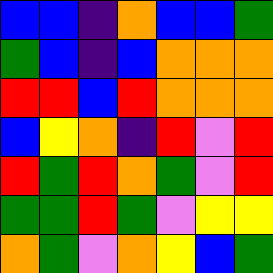[["blue", "blue", "indigo", "orange", "blue", "blue", "green"], ["green", "blue", "indigo", "blue", "orange", "orange", "orange"], ["red", "red", "blue", "red", "orange", "orange", "orange"], ["blue", "yellow", "orange", "indigo", "red", "violet", "red"], ["red", "green", "red", "orange", "green", "violet", "red"], ["green", "green", "red", "green", "violet", "yellow", "yellow"], ["orange", "green", "violet", "orange", "yellow", "blue", "green"]]